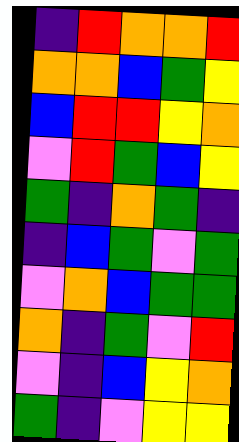[["indigo", "red", "orange", "orange", "red"], ["orange", "orange", "blue", "green", "yellow"], ["blue", "red", "red", "yellow", "orange"], ["violet", "red", "green", "blue", "yellow"], ["green", "indigo", "orange", "green", "indigo"], ["indigo", "blue", "green", "violet", "green"], ["violet", "orange", "blue", "green", "green"], ["orange", "indigo", "green", "violet", "red"], ["violet", "indigo", "blue", "yellow", "orange"], ["green", "indigo", "violet", "yellow", "yellow"]]